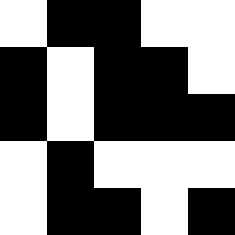[["white", "black", "black", "white", "white"], ["black", "white", "black", "black", "white"], ["black", "white", "black", "black", "black"], ["white", "black", "white", "white", "white"], ["white", "black", "black", "white", "black"]]